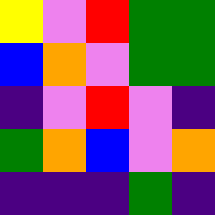[["yellow", "violet", "red", "green", "green"], ["blue", "orange", "violet", "green", "green"], ["indigo", "violet", "red", "violet", "indigo"], ["green", "orange", "blue", "violet", "orange"], ["indigo", "indigo", "indigo", "green", "indigo"]]